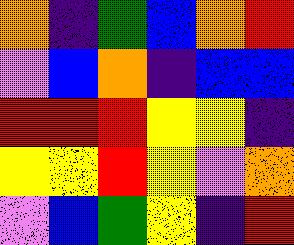[["orange", "indigo", "green", "blue", "orange", "red"], ["violet", "blue", "orange", "indigo", "blue", "blue"], ["red", "red", "red", "yellow", "yellow", "indigo"], ["yellow", "yellow", "red", "yellow", "violet", "orange"], ["violet", "blue", "green", "yellow", "indigo", "red"]]